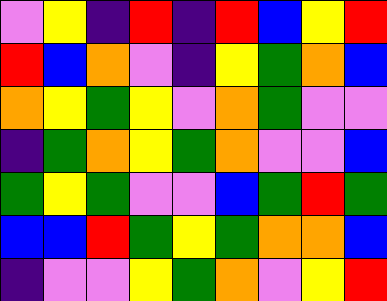[["violet", "yellow", "indigo", "red", "indigo", "red", "blue", "yellow", "red"], ["red", "blue", "orange", "violet", "indigo", "yellow", "green", "orange", "blue"], ["orange", "yellow", "green", "yellow", "violet", "orange", "green", "violet", "violet"], ["indigo", "green", "orange", "yellow", "green", "orange", "violet", "violet", "blue"], ["green", "yellow", "green", "violet", "violet", "blue", "green", "red", "green"], ["blue", "blue", "red", "green", "yellow", "green", "orange", "orange", "blue"], ["indigo", "violet", "violet", "yellow", "green", "orange", "violet", "yellow", "red"]]